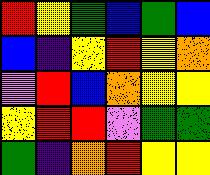[["red", "yellow", "green", "blue", "green", "blue"], ["blue", "indigo", "yellow", "red", "yellow", "orange"], ["violet", "red", "blue", "orange", "yellow", "yellow"], ["yellow", "red", "red", "violet", "green", "green"], ["green", "indigo", "orange", "red", "yellow", "yellow"]]